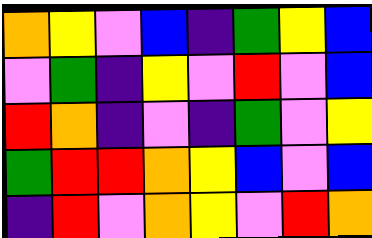[["orange", "yellow", "violet", "blue", "indigo", "green", "yellow", "blue"], ["violet", "green", "indigo", "yellow", "violet", "red", "violet", "blue"], ["red", "orange", "indigo", "violet", "indigo", "green", "violet", "yellow"], ["green", "red", "red", "orange", "yellow", "blue", "violet", "blue"], ["indigo", "red", "violet", "orange", "yellow", "violet", "red", "orange"]]